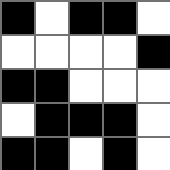[["black", "white", "black", "black", "white"], ["white", "white", "white", "white", "black"], ["black", "black", "white", "white", "white"], ["white", "black", "black", "black", "white"], ["black", "black", "white", "black", "white"]]